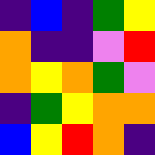[["indigo", "blue", "indigo", "green", "yellow"], ["orange", "indigo", "indigo", "violet", "red"], ["orange", "yellow", "orange", "green", "violet"], ["indigo", "green", "yellow", "orange", "orange"], ["blue", "yellow", "red", "orange", "indigo"]]